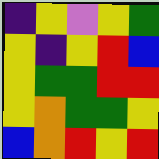[["indigo", "yellow", "violet", "yellow", "green"], ["yellow", "indigo", "yellow", "red", "blue"], ["yellow", "green", "green", "red", "red"], ["yellow", "orange", "green", "green", "yellow"], ["blue", "orange", "red", "yellow", "red"]]